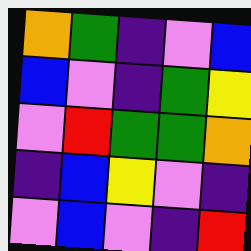[["orange", "green", "indigo", "violet", "blue"], ["blue", "violet", "indigo", "green", "yellow"], ["violet", "red", "green", "green", "orange"], ["indigo", "blue", "yellow", "violet", "indigo"], ["violet", "blue", "violet", "indigo", "red"]]